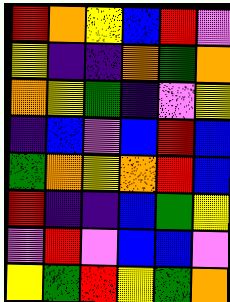[["red", "orange", "yellow", "blue", "red", "violet"], ["yellow", "indigo", "indigo", "orange", "green", "orange"], ["orange", "yellow", "green", "indigo", "violet", "yellow"], ["indigo", "blue", "violet", "blue", "red", "blue"], ["green", "orange", "yellow", "orange", "red", "blue"], ["red", "indigo", "indigo", "blue", "green", "yellow"], ["violet", "red", "violet", "blue", "blue", "violet"], ["yellow", "green", "red", "yellow", "green", "orange"]]